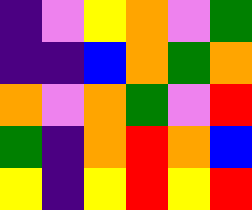[["indigo", "violet", "yellow", "orange", "violet", "green"], ["indigo", "indigo", "blue", "orange", "green", "orange"], ["orange", "violet", "orange", "green", "violet", "red"], ["green", "indigo", "orange", "red", "orange", "blue"], ["yellow", "indigo", "yellow", "red", "yellow", "red"]]